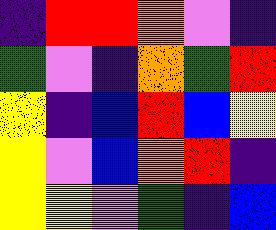[["indigo", "red", "red", "orange", "violet", "indigo"], ["green", "violet", "indigo", "orange", "green", "red"], ["yellow", "indigo", "blue", "red", "blue", "yellow"], ["yellow", "violet", "blue", "orange", "red", "indigo"], ["yellow", "yellow", "violet", "green", "indigo", "blue"]]